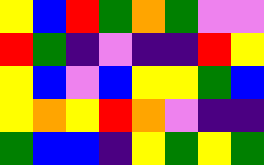[["yellow", "blue", "red", "green", "orange", "green", "violet", "violet"], ["red", "green", "indigo", "violet", "indigo", "indigo", "red", "yellow"], ["yellow", "blue", "violet", "blue", "yellow", "yellow", "green", "blue"], ["yellow", "orange", "yellow", "red", "orange", "violet", "indigo", "indigo"], ["green", "blue", "blue", "indigo", "yellow", "green", "yellow", "green"]]